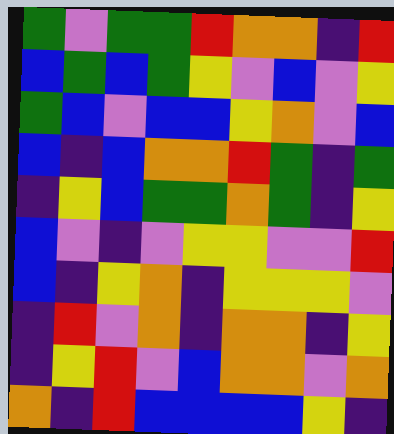[["green", "violet", "green", "green", "red", "orange", "orange", "indigo", "red"], ["blue", "green", "blue", "green", "yellow", "violet", "blue", "violet", "yellow"], ["green", "blue", "violet", "blue", "blue", "yellow", "orange", "violet", "blue"], ["blue", "indigo", "blue", "orange", "orange", "red", "green", "indigo", "green"], ["indigo", "yellow", "blue", "green", "green", "orange", "green", "indigo", "yellow"], ["blue", "violet", "indigo", "violet", "yellow", "yellow", "violet", "violet", "red"], ["blue", "indigo", "yellow", "orange", "indigo", "yellow", "yellow", "yellow", "violet"], ["indigo", "red", "violet", "orange", "indigo", "orange", "orange", "indigo", "yellow"], ["indigo", "yellow", "red", "violet", "blue", "orange", "orange", "violet", "orange"], ["orange", "indigo", "red", "blue", "blue", "blue", "blue", "yellow", "indigo"]]